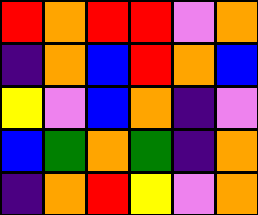[["red", "orange", "red", "red", "violet", "orange"], ["indigo", "orange", "blue", "red", "orange", "blue"], ["yellow", "violet", "blue", "orange", "indigo", "violet"], ["blue", "green", "orange", "green", "indigo", "orange"], ["indigo", "orange", "red", "yellow", "violet", "orange"]]